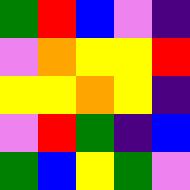[["green", "red", "blue", "violet", "indigo"], ["violet", "orange", "yellow", "yellow", "red"], ["yellow", "yellow", "orange", "yellow", "indigo"], ["violet", "red", "green", "indigo", "blue"], ["green", "blue", "yellow", "green", "violet"]]